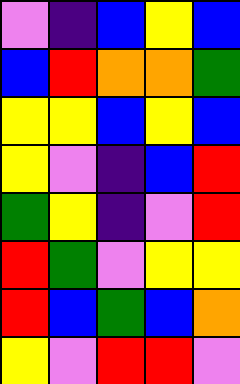[["violet", "indigo", "blue", "yellow", "blue"], ["blue", "red", "orange", "orange", "green"], ["yellow", "yellow", "blue", "yellow", "blue"], ["yellow", "violet", "indigo", "blue", "red"], ["green", "yellow", "indigo", "violet", "red"], ["red", "green", "violet", "yellow", "yellow"], ["red", "blue", "green", "blue", "orange"], ["yellow", "violet", "red", "red", "violet"]]